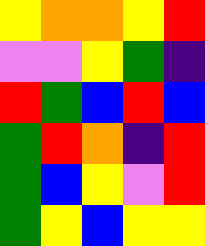[["yellow", "orange", "orange", "yellow", "red"], ["violet", "violet", "yellow", "green", "indigo"], ["red", "green", "blue", "red", "blue"], ["green", "red", "orange", "indigo", "red"], ["green", "blue", "yellow", "violet", "red"], ["green", "yellow", "blue", "yellow", "yellow"]]